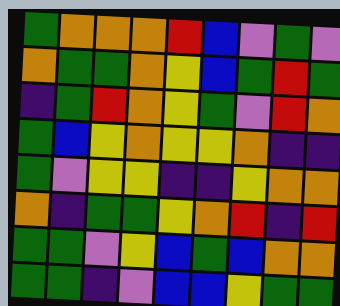[["green", "orange", "orange", "orange", "red", "blue", "violet", "green", "violet"], ["orange", "green", "green", "orange", "yellow", "blue", "green", "red", "green"], ["indigo", "green", "red", "orange", "yellow", "green", "violet", "red", "orange"], ["green", "blue", "yellow", "orange", "yellow", "yellow", "orange", "indigo", "indigo"], ["green", "violet", "yellow", "yellow", "indigo", "indigo", "yellow", "orange", "orange"], ["orange", "indigo", "green", "green", "yellow", "orange", "red", "indigo", "red"], ["green", "green", "violet", "yellow", "blue", "green", "blue", "orange", "orange"], ["green", "green", "indigo", "violet", "blue", "blue", "yellow", "green", "green"]]